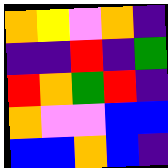[["orange", "yellow", "violet", "orange", "indigo"], ["indigo", "indigo", "red", "indigo", "green"], ["red", "orange", "green", "red", "indigo"], ["orange", "violet", "violet", "blue", "blue"], ["blue", "blue", "orange", "blue", "indigo"]]